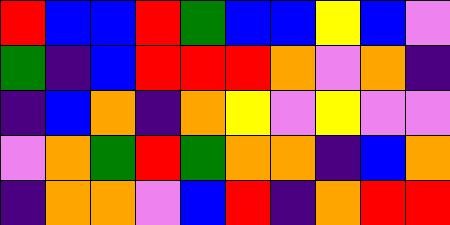[["red", "blue", "blue", "red", "green", "blue", "blue", "yellow", "blue", "violet"], ["green", "indigo", "blue", "red", "red", "red", "orange", "violet", "orange", "indigo"], ["indigo", "blue", "orange", "indigo", "orange", "yellow", "violet", "yellow", "violet", "violet"], ["violet", "orange", "green", "red", "green", "orange", "orange", "indigo", "blue", "orange"], ["indigo", "orange", "orange", "violet", "blue", "red", "indigo", "orange", "red", "red"]]